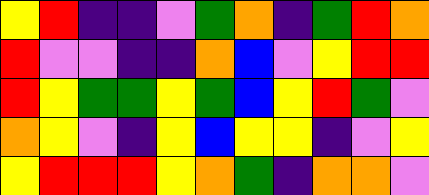[["yellow", "red", "indigo", "indigo", "violet", "green", "orange", "indigo", "green", "red", "orange"], ["red", "violet", "violet", "indigo", "indigo", "orange", "blue", "violet", "yellow", "red", "red"], ["red", "yellow", "green", "green", "yellow", "green", "blue", "yellow", "red", "green", "violet"], ["orange", "yellow", "violet", "indigo", "yellow", "blue", "yellow", "yellow", "indigo", "violet", "yellow"], ["yellow", "red", "red", "red", "yellow", "orange", "green", "indigo", "orange", "orange", "violet"]]